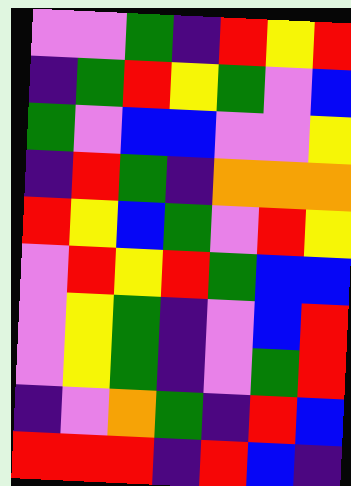[["violet", "violet", "green", "indigo", "red", "yellow", "red"], ["indigo", "green", "red", "yellow", "green", "violet", "blue"], ["green", "violet", "blue", "blue", "violet", "violet", "yellow"], ["indigo", "red", "green", "indigo", "orange", "orange", "orange"], ["red", "yellow", "blue", "green", "violet", "red", "yellow"], ["violet", "red", "yellow", "red", "green", "blue", "blue"], ["violet", "yellow", "green", "indigo", "violet", "blue", "red"], ["violet", "yellow", "green", "indigo", "violet", "green", "red"], ["indigo", "violet", "orange", "green", "indigo", "red", "blue"], ["red", "red", "red", "indigo", "red", "blue", "indigo"]]